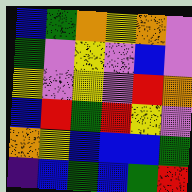[["blue", "green", "orange", "yellow", "orange", "violet"], ["green", "violet", "yellow", "violet", "blue", "violet"], ["yellow", "violet", "yellow", "violet", "red", "orange"], ["blue", "red", "green", "red", "yellow", "violet"], ["orange", "yellow", "blue", "blue", "blue", "green"], ["indigo", "blue", "green", "blue", "green", "red"]]